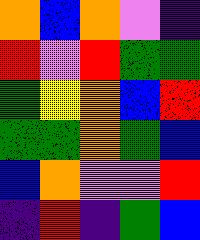[["orange", "blue", "orange", "violet", "indigo"], ["red", "violet", "red", "green", "green"], ["green", "yellow", "orange", "blue", "red"], ["green", "green", "orange", "green", "blue"], ["blue", "orange", "violet", "violet", "red"], ["indigo", "red", "indigo", "green", "blue"]]